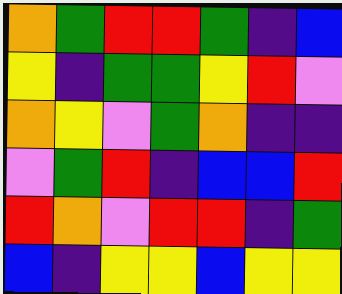[["orange", "green", "red", "red", "green", "indigo", "blue"], ["yellow", "indigo", "green", "green", "yellow", "red", "violet"], ["orange", "yellow", "violet", "green", "orange", "indigo", "indigo"], ["violet", "green", "red", "indigo", "blue", "blue", "red"], ["red", "orange", "violet", "red", "red", "indigo", "green"], ["blue", "indigo", "yellow", "yellow", "blue", "yellow", "yellow"]]